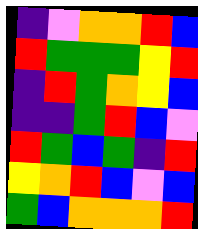[["indigo", "violet", "orange", "orange", "red", "blue"], ["red", "green", "green", "green", "yellow", "red"], ["indigo", "red", "green", "orange", "yellow", "blue"], ["indigo", "indigo", "green", "red", "blue", "violet"], ["red", "green", "blue", "green", "indigo", "red"], ["yellow", "orange", "red", "blue", "violet", "blue"], ["green", "blue", "orange", "orange", "orange", "red"]]